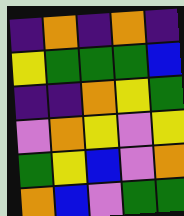[["indigo", "orange", "indigo", "orange", "indigo"], ["yellow", "green", "green", "green", "blue"], ["indigo", "indigo", "orange", "yellow", "green"], ["violet", "orange", "yellow", "violet", "yellow"], ["green", "yellow", "blue", "violet", "orange"], ["orange", "blue", "violet", "green", "green"]]